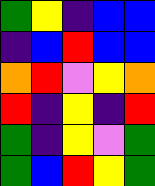[["green", "yellow", "indigo", "blue", "blue"], ["indigo", "blue", "red", "blue", "blue"], ["orange", "red", "violet", "yellow", "orange"], ["red", "indigo", "yellow", "indigo", "red"], ["green", "indigo", "yellow", "violet", "green"], ["green", "blue", "red", "yellow", "green"]]